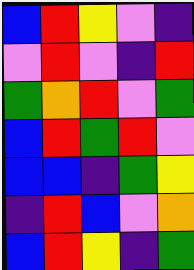[["blue", "red", "yellow", "violet", "indigo"], ["violet", "red", "violet", "indigo", "red"], ["green", "orange", "red", "violet", "green"], ["blue", "red", "green", "red", "violet"], ["blue", "blue", "indigo", "green", "yellow"], ["indigo", "red", "blue", "violet", "orange"], ["blue", "red", "yellow", "indigo", "green"]]